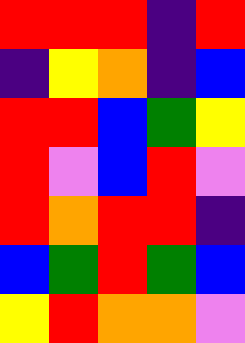[["red", "red", "red", "indigo", "red"], ["indigo", "yellow", "orange", "indigo", "blue"], ["red", "red", "blue", "green", "yellow"], ["red", "violet", "blue", "red", "violet"], ["red", "orange", "red", "red", "indigo"], ["blue", "green", "red", "green", "blue"], ["yellow", "red", "orange", "orange", "violet"]]